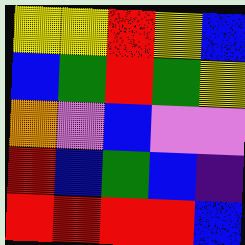[["yellow", "yellow", "red", "yellow", "blue"], ["blue", "green", "red", "green", "yellow"], ["orange", "violet", "blue", "violet", "violet"], ["red", "blue", "green", "blue", "indigo"], ["red", "red", "red", "red", "blue"]]